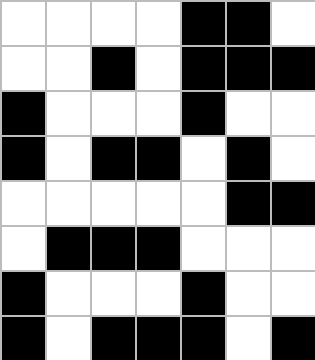[["white", "white", "white", "white", "black", "black", "white"], ["white", "white", "black", "white", "black", "black", "black"], ["black", "white", "white", "white", "black", "white", "white"], ["black", "white", "black", "black", "white", "black", "white"], ["white", "white", "white", "white", "white", "black", "black"], ["white", "black", "black", "black", "white", "white", "white"], ["black", "white", "white", "white", "black", "white", "white"], ["black", "white", "black", "black", "black", "white", "black"]]